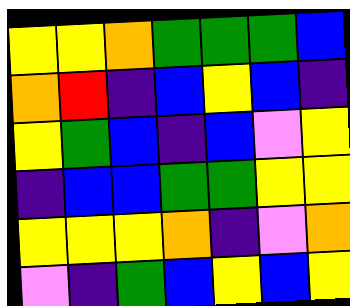[["yellow", "yellow", "orange", "green", "green", "green", "blue"], ["orange", "red", "indigo", "blue", "yellow", "blue", "indigo"], ["yellow", "green", "blue", "indigo", "blue", "violet", "yellow"], ["indigo", "blue", "blue", "green", "green", "yellow", "yellow"], ["yellow", "yellow", "yellow", "orange", "indigo", "violet", "orange"], ["violet", "indigo", "green", "blue", "yellow", "blue", "yellow"]]